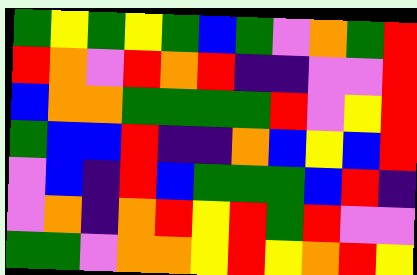[["green", "yellow", "green", "yellow", "green", "blue", "green", "violet", "orange", "green", "red"], ["red", "orange", "violet", "red", "orange", "red", "indigo", "indigo", "violet", "violet", "red"], ["blue", "orange", "orange", "green", "green", "green", "green", "red", "violet", "yellow", "red"], ["green", "blue", "blue", "red", "indigo", "indigo", "orange", "blue", "yellow", "blue", "red"], ["violet", "blue", "indigo", "red", "blue", "green", "green", "green", "blue", "red", "indigo"], ["violet", "orange", "indigo", "orange", "red", "yellow", "red", "green", "red", "violet", "violet"], ["green", "green", "violet", "orange", "orange", "yellow", "red", "yellow", "orange", "red", "yellow"]]